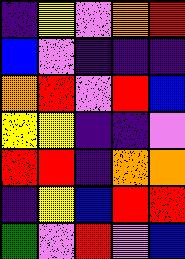[["indigo", "yellow", "violet", "orange", "red"], ["blue", "violet", "indigo", "indigo", "indigo"], ["orange", "red", "violet", "red", "blue"], ["yellow", "yellow", "indigo", "indigo", "violet"], ["red", "red", "indigo", "orange", "orange"], ["indigo", "yellow", "blue", "red", "red"], ["green", "violet", "red", "violet", "blue"]]